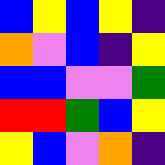[["blue", "yellow", "blue", "yellow", "indigo"], ["orange", "violet", "blue", "indigo", "yellow"], ["blue", "blue", "violet", "violet", "green"], ["red", "red", "green", "blue", "yellow"], ["yellow", "blue", "violet", "orange", "indigo"]]